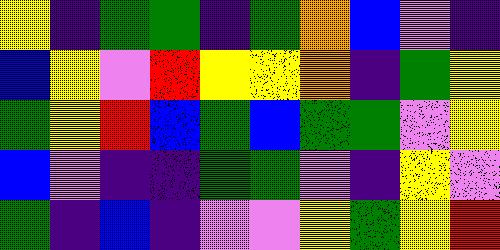[["yellow", "indigo", "green", "green", "indigo", "green", "orange", "blue", "violet", "indigo"], ["blue", "yellow", "violet", "red", "yellow", "yellow", "orange", "indigo", "green", "yellow"], ["green", "yellow", "red", "blue", "green", "blue", "green", "green", "violet", "yellow"], ["blue", "violet", "indigo", "indigo", "green", "green", "violet", "indigo", "yellow", "violet"], ["green", "indigo", "blue", "indigo", "violet", "violet", "yellow", "green", "yellow", "red"]]